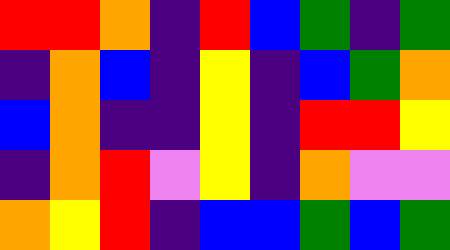[["red", "red", "orange", "indigo", "red", "blue", "green", "indigo", "green"], ["indigo", "orange", "blue", "indigo", "yellow", "indigo", "blue", "green", "orange"], ["blue", "orange", "indigo", "indigo", "yellow", "indigo", "red", "red", "yellow"], ["indigo", "orange", "red", "violet", "yellow", "indigo", "orange", "violet", "violet"], ["orange", "yellow", "red", "indigo", "blue", "blue", "green", "blue", "green"]]